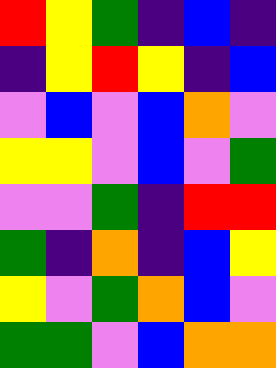[["red", "yellow", "green", "indigo", "blue", "indigo"], ["indigo", "yellow", "red", "yellow", "indigo", "blue"], ["violet", "blue", "violet", "blue", "orange", "violet"], ["yellow", "yellow", "violet", "blue", "violet", "green"], ["violet", "violet", "green", "indigo", "red", "red"], ["green", "indigo", "orange", "indigo", "blue", "yellow"], ["yellow", "violet", "green", "orange", "blue", "violet"], ["green", "green", "violet", "blue", "orange", "orange"]]